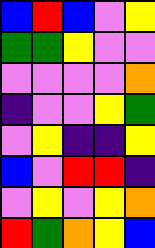[["blue", "red", "blue", "violet", "yellow"], ["green", "green", "yellow", "violet", "violet"], ["violet", "violet", "violet", "violet", "orange"], ["indigo", "violet", "violet", "yellow", "green"], ["violet", "yellow", "indigo", "indigo", "yellow"], ["blue", "violet", "red", "red", "indigo"], ["violet", "yellow", "violet", "yellow", "orange"], ["red", "green", "orange", "yellow", "blue"]]